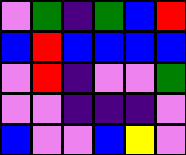[["violet", "green", "indigo", "green", "blue", "red"], ["blue", "red", "blue", "blue", "blue", "blue"], ["violet", "red", "indigo", "violet", "violet", "green"], ["violet", "violet", "indigo", "indigo", "indigo", "violet"], ["blue", "violet", "violet", "blue", "yellow", "violet"]]